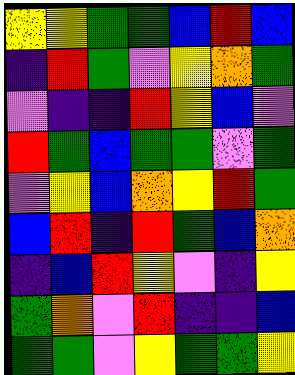[["yellow", "yellow", "green", "green", "blue", "red", "blue"], ["indigo", "red", "green", "violet", "yellow", "orange", "green"], ["violet", "indigo", "indigo", "red", "yellow", "blue", "violet"], ["red", "green", "blue", "green", "green", "violet", "green"], ["violet", "yellow", "blue", "orange", "yellow", "red", "green"], ["blue", "red", "indigo", "red", "green", "blue", "orange"], ["indigo", "blue", "red", "yellow", "violet", "indigo", "yellow"], ["green", "orange", "violet", "red", "indigo", "indigo", "blue"], ["green", "green", "violet", "yellow", "green", "green", "yellow"]]